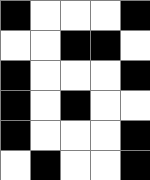[["black", "white", "white", "white", "black"], ["white", "white", "black", "black", "white"], ["black", "white", "white", "white", "black"], ["black", "white", "black", "white", "white"], ["black", "white", "white", "white", "black"], ["white", "black", "white", "white", "black"]]